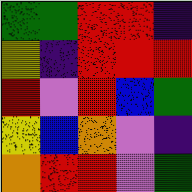[["green", "green", "red", "red", "indigo"], ["yellow", "indigo", "red", "red", "red"], ["red", "violet", "red", "blue", "green"], ["yellow", "blue", "orange", "violet", "indigo"], ["orange", "red", "red", "violet", "green"]]